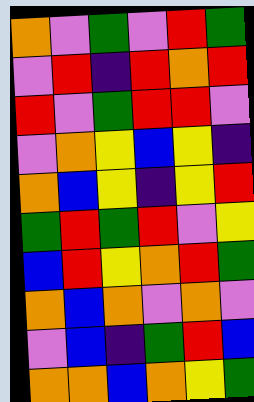[["orange", "violet", "green", "violet", "red", "green"], ["violet", "red", "indigo", "red", "orange", "red"], ["red", "violet", "green", "red", "red", "violet"], ["violet", "orange", "yellow", "blue", "yellow", "indigo"], ["orange", "blue", "yellow", "indigo", "yellow", "red"], ["green", "red", "green", "red", "violet", "yellow"], ["blue", "red", "yellow", "orange", "red", "green"], ["orange", "blue", "orange", "violet", "orange", "violet"], ["violet", "blue", "indigo", "green", "red", "blue"], ["orange", "orange", "blue", "orange", "yellow", "green"]]